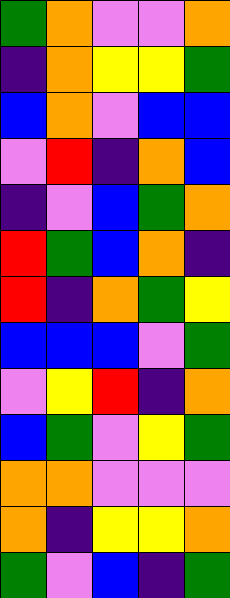[["green", "orange", "violet", "violet", "orange"], ["indigo", "orange", "yellow", "yellow", "green"], ["blue", "orange", "violet", "blue", "blue"], ["violet", "red", "indigo", "orange", "blue"], ["indigo", "violet", "blue", "green", "orange"], ["red", "green", "blue", "orange", "indigo"], ["red", "indigo", "orange", "green", "yellow"], ["blue", "blue", "blue", "violet", "green"], ["violet", "yellow", "red", "indigo", "orange"], ["blue", "green", "violet", "yellow", "green"], ["orange", "orange", "violet", "violet", "violet"], ["orange", "indigo", "yellow", "yellow", "orange"], ["green", "violet", "blue", "indigo", "green"]]